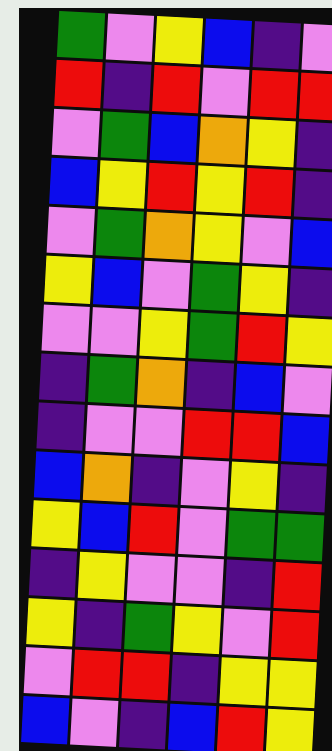[["green", "violet", "yellow", "blue", "indigo", "violet"], ["red", "indigo", "red", "violet", "red", "red"], ["violet", "green", "blue", "orange", "yellow", "indigo"], ["blue", "yellow", "red", "yellow", "red", "indigo"], ["violet", "green", "orange", "yellow", "violet", "blue"], ["yellow", "blue", "violet", "green", "yellow", "indigo"], ["violet", "violet", "yellow", "green", "red", "yellow"], ["indigo", "green", "orange", "indigo", "blue", "violet"], ["indigo", "violet", "violet", "red", "red", "blue"], ["blue", "orange", "indigo", "violet", "yellow", "indigo"], ["yellow", "blue", "red", "violet", "green", "green"], ["indigo", "yellow", "violet", "violet", "indigo", "red"], ["yellow", "indigo", "green", "yellow", "violet", "red"], ["violet", "red", "red", "indigo", "yellow", "yellow"], ["blue", "violet", "indigo", "blue", "red", "yellow"]]